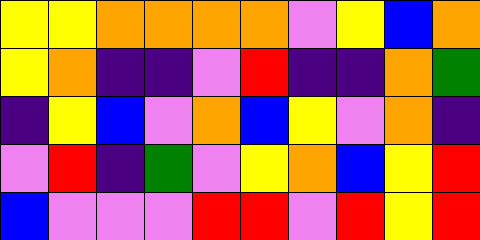[["yellow", "yellow", "orange", "orange", "orange", "orange", "violet", "yellow", "blue", "orange"], ["yellow", "orange", "indigo", "indigo", "violet", "red", "indigo", "indigo", "orange", "green"], ["indigo", "yellow", "blue", "violet", "orange", "blue", "yellow", "violet", "orange", "indigo"], ["violet", "red", "indigo", "green", "violet", "yellow", "orange", "blue", "yellow", "red"], ["blue", "violet", "violet", "violet", "red", "red", "violet", "red", "yellow", "red"]]